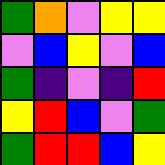[["green", "orange", "violet", "yellow", "yellow"], ["violet", "blue", "yellow", "violet", "blue"], ["green", "indigo", "violet", "indigo", "red"], ["yellow", "red", "blue", "violet", "green"], ["green", "red", "red", "blue", "yellow"]]